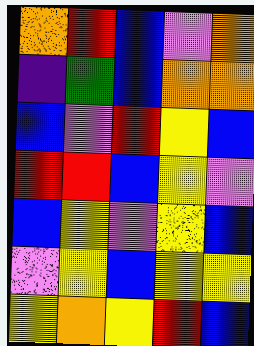[["orange", "red", "blue", "violet", "orange"], ["indigo", "green", "blue", "orange", "orange"], ["blue", "violet", "red", "yellow", "blue"], ["red", "red", "blue", "yellow", "violet"], ["blue", "yellow", "violet", "yellow", "blue"], ["violet", "yellow", "blue", "yellow", "yellow"], ["yellow", "orange", "yellow", "red", "blue"]]